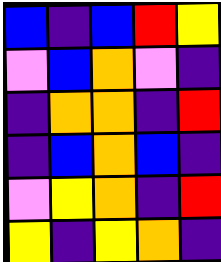[["blue", "indigo", "blue", "red", "yellow"], ["violet", "blue", "orange", "violet", "indigo"], ["indigo", "orange", "orange", "indigo", "red"], ["indigo", "blue", "orange", "blue", "indigo"], ["violet", "yellow", "orange", "indigo", "red"], ["yellow", "indigo", "yellow", "orange", "indigo"]]